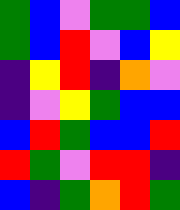[["green", "blue", "violet", "green", "green", "blue"], ["green", "blue", "red", "violet", "blue", "yellow"], ["indigo", "yellow", "red", "indigo", "orange", "violet"], ["indigo", "violet", "yellow", "green", "blue", "blue"], ["blue", "red", "green", "blue", "blue", "red"], ["red", "green", "violet", "red", "red", "indigo"], ["blue", "indigo", "green", "orange", "red", "green"]]